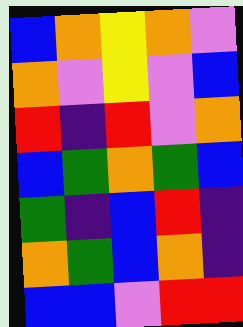[["blue", "orange", "yellow", "orange", "violet"], ["orange", "violet", "yellow", "violet", "blue"], ["red", "indigo", "red", "violet", "orange"], ["blue", "green", "orange", "green", "blue"], ["green", "indigo", "blue", "red", "indigo"], ["orange", "green", "blue", "orange", "indigo"], ["blue", "blue", "violet", "red", "red"]]